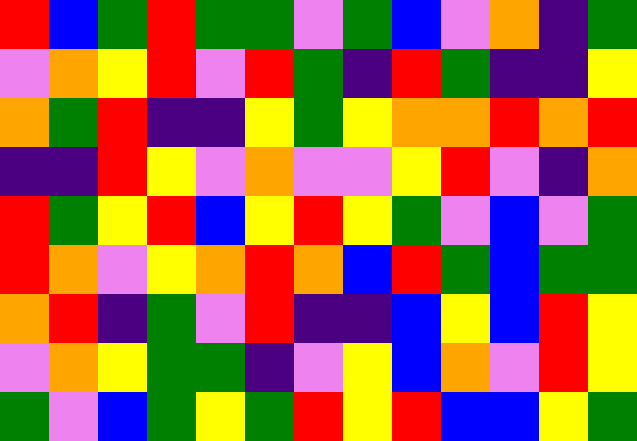[["red", "blue", "green", "red", "green", "green", "violet", "green", "blue", "violet", "orange", "indigo", "green"], ["violet", "orange", "yellow", "red", "violet", "red", "green", "indigo", "red", "green", "indigo", "indigo", "yellow"], ["orange", "green", "red", "indigo", "indigo", "yellow", "green", "yellow", "orange", "orange", "red", "orange", "red"], ["indigo", "indigo", "red", "yellow", "violet", "orange", "violet", "violet", "yellow", "red", "violet", "indigo", "orange"], ["red", "green", "yellow", "red", "blue", "yellow", "red", "yellow", "green", "violet", "blue", "violet", "green"], ["red", "orange", "violet", "yellow", "orange", "red", "orange", "blue", "red", "green", "blue", "green", "green"], ["orange", "red", "indigo", "green", "violet", "red", "indigo", "indigo", "blue", "yellow", "blue", "red", "yellow"], ["violet", "orange", "yellow", "green", "green", "indigo", "violet", "yellow", "blue", "orange", "violet", "red", "yellow"], ["green", "violet", "blue", "green", "yellow", "green", "red", "yellow", "red", "blue", "blue", "yellow", "green"]]